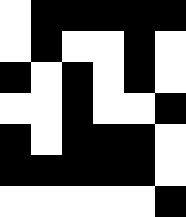[["white", "black", "black", "black", "black", "black"], ["white", "black", "white", "white", "black", "white"], ["black", "white", "black", "white", "black", "white"], ["white", "white", "black", "white", "white", "black"], ["black", "white", "black", "black", "black", "white"], ["black", "black", "black", "black", "black", "white"], ["white", "white", "white", "white", "white", "black"]]